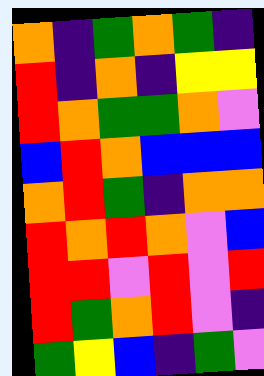[["orange", "indigo", "green", "orange", "green", "indigo"], ["red", "indigo", "orange", "indigo", "yellow", "yellow"], ["red", "orange", "green", "green", "orange", "violet"], ["blue", "red", "orange", "blue", "blue", "blue"], ["orange", "red", "green", "indigo", "orange", "orange"], ["red", "orange", "red", "orange", "violet", "blue"], ["red", "red", "violet", "red", "violet", "red"], ["red", "green", "orange", "red", "violet", "indigo"], ["green", "yellow", "blue", "indigo", "green", "violet"]]